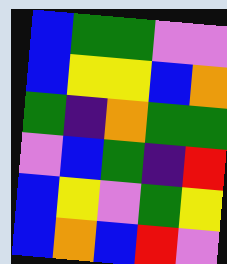[["blue", "green", "green", "violet", "violet"], ["blue", "yellow", "yellow", "blue", "orange"], ["green", "indigo", "orange", "green", "green"], ["violet", "blue", "green", "indigo", "red"], ["blue", "yellow", "violet", "green", "yellow"], ["blue", "orange", "blue", "red", "violet"]]